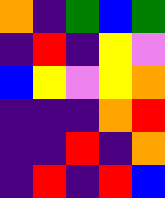[["orange", "indigo", "green", "blue", "green"], ["indigo", "red", "indigo", "yellow", "violet"], ["blue", "yellow", "violet", "yellow", "orange"], ["indigo", "indigo", "indigo", "orange", "red"], ["indigo", "indigo", "red", "indigo", "orange"], ["indigo", "red", "indigo", "red", "blue"]]